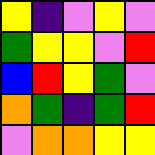[["yellow", "indigo", "violet", "yellow", "violet"], ["green", "yellow", "yellow", "violet", "red"], ["blue", "red", "yellow", "green", "violet"], ["orange", "green", "indigo", "green", "red"], ["violet", "orange", "orange", "yellow", "yellow"]]